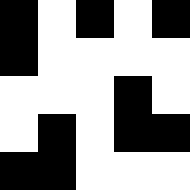[["black", "white", "black", "white", "black"], ["black", "white", "white", "white", "white"], ["white", "white", "white", "black", "white"], ["white", "black", "white", "black", "black"], ["black", "black", "white", "white", "white"]]